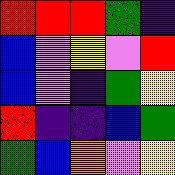[["red", "red", "red", "green", "indigo"], ["blue", "violet", "yellow", "violet", "red"], ["blue", "violet", "indigo", "green", "yellow"], ["red", "indigo", "indigo", "blue", "green"], ["green", "blue", "orange", "violet", "yellow"]]